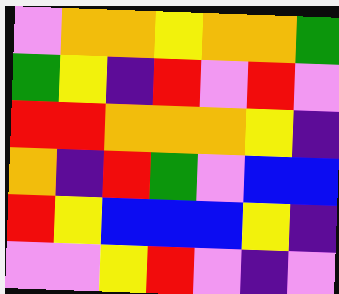[["violet", "orange", "orange", "yellow", "orange", "orange", "green"], ["green", "yellow", "indigo", "red", "violet", "red", "violet"], ["red", "red", "orange", "orange", "orange", "yellow", "indigo"], ["orange", "indigo", "red", "green", "violet", "blue", "blue"], ["red", "yellow", "blue", "blue", "blue", "yellow", "indigo"], ["violet", "violet", "yellow", "red", "violet", "indigo", "violet"]]